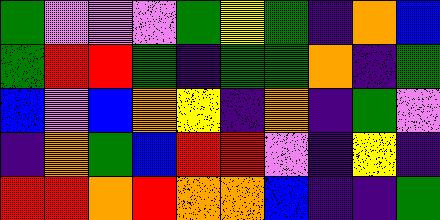[["green", "violet", "violet", "violet", "green", "yellow", "green", "indigo", "orange", "blue"], ["green", "red", "red", "green", "indigo", "green", "green", "orange", "indigo", "green"], ["blue", "violet", "blue", "orange", "yellow", "indigo", "orange", "indigo", "green", "violet"], ["indigo", "orange", "green", "blue", "red", "red", "violet", "indigo", "yellow", "indigo"], ["red", "red", "orange", "red", "orange", "orange", "blue", "indigo", "indigo", "green"]]